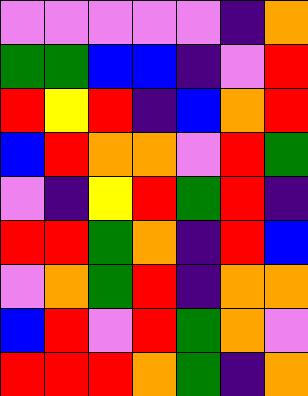[["violet", "violet", "violet", "violet", "violet", "indigo", "orange"], ["green", "green", "blue", "blue", "indigo", "violet", "red"], ["red", "yellow", "red", "indigo", "blue", "orange", "red"], ["blue", "red", "orange", "orange", "violet", "red", "green"], ["violet", "indigo", "yellow", "red", "green", "red", "indigo"], ["red", "red", "green", "orange", "indigo", "red", "blue"], ["violet", "orange", "green", "red", "indigo", "orange", "orange"], ["blue", "red", "violet", "red", "green", "orange", "violet"], ["red", "red", "red", "orange", "green", "indigo", "orange"]]